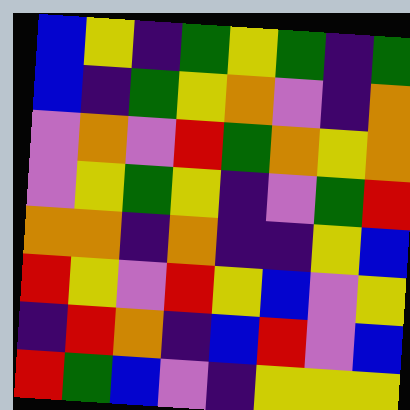[["blue", "yellow", "indigo", "green", "yellow", "green", "indigo", "green"], ["blue", "indigo", "green", "yellow", "orange", "violet", "indigo", "orange"], ["violet", "orange", "violet", "red", "green", "orange", "yellow", "orange"], ["violet", "yellow", "green", "yellow", "indigo", "violet", "green", "red"], ["orange", "orange", "indigo", "orange", "indigo", "indigo", "yellow", "blue"], ["red", "yellow", "violet", "red", "yellow", "blue", "violet", "yellow"], ["indigo", "red", "orange", "indigo", "blue", "red", "violet", "blue"], ["red", "green", "blue", "violet", "indigo", "yellow", "yellow", "yellow"]]